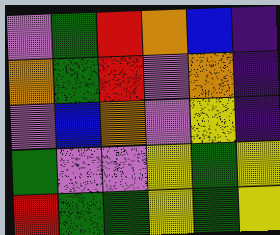[["violet", "green", "red", "orange", "blue", "indigo"], ["orange", "green", "red", "violet", "orange", "indigo"], ["violet", "blue", "orange", "violet", "yellow", "indigo"], ["green", "violet", "violet", "yellow", "green", "yellow"], ["red", "green", "green", "yellow", "green", "yellow"]]